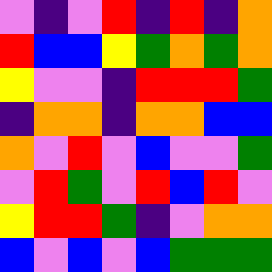[["violet", "indigo", "violet", "red", "indigo", "red", "indigo", "orange"], ["red", "blue", "blue", "yellow", "green", "orange", "green", "orange"], ["yellow", "violet", "violet", "indigo", "red", "red", "red", "green"], ["indigo", "orange", "orange", "indigo", "orange", "orange", "blue", "blue"], ["orange", "violet", "red", "violet", "blue", "violet", "violet", "green"], ["violet", "red", "green", "violet", "red", "blue", "red", "violet"], ["yellow", "red", "red", "green", "indigo", "violet", "orange", "orange"], ["blue", "violet", "blue", "violet", "blue", "green", "green", "green"]]